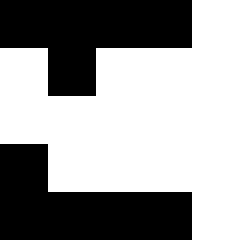[["black", "black", "black", "black", "white"], ["white", "black", "white", "white", "white"], ["white", "white", "white", "white", "white"], ["black", "white", "white", "white", "white"], ["black", "black", "black", "black", "white"]]